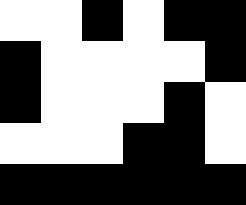[["white", "white", "black", "white", "black", "black"], ["black", "white", "white", "white", "white", "black"], ["black", "white", "white", "white", "black", "white"], ["white", "white", "white", "black", "black", "white"], ["black", "black", "black", "black", "black", "black"]]